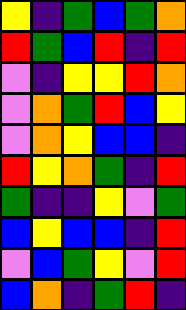[["yellow", "indigo", "green", "blue", "green", "orange"], ["red", "green", "blue", "red", "indigo", "red"], ["violet", "indigo", "yellow", "yellow", "red", "orange"], ["violet", "orange", "green", "red", "blue", "yellow"], ["violet", "orange", "yellow", "blue", "blue", "indigo"], ["red", "yellow", "orange", "green", "indigo", "red"], ["green", "indigo", "indigo", "yellow", "violet", "green"], ["blue", "yellow", "blue", "blue", "indigo", "red"], ["violet", "blue", "green", "yellow", "violet", "red"], ["blue", "orange", "indigo", "green", "red", "indigo"]]